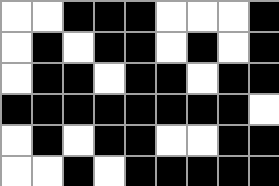[["white", "white", "black", "black", "black", "white", "white", "white", "black"], ["white", "black", "white", "black", "black", "white", "black", "white", "black"], ["white", "black", "black", "white", "black", "black", "white", "black", "black"], ["black", "black", "black", "black", "black", "black", "black", "black", "white"], ["white", "black", "white", "black", "black", "white", "white", "black", "black"], ["white", "white", "black", "white", "black", "black", "black", "black", "black"]]